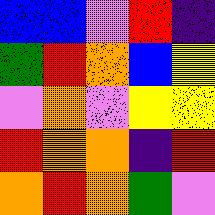[["blue", "blue", "violet", "red", "indigo"], ["green", "red", "orange", "blue", "yellow"], ["violet", "orange", "violet", "yellow", "yellow"], ["red", "orange", "orange", "indigo", "red"], ["orange", "red", "orange", "green", "violet"]]